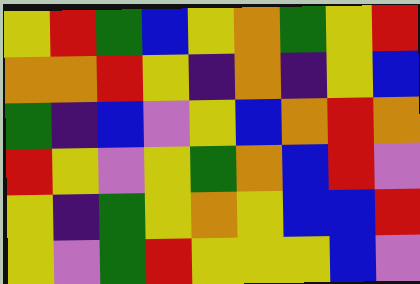[["yellow", "red", "green", "blue", "yellow", "orange", "green", "yellow", "red"], ["orange", "orange", "red", "yellow", "indigo", "orange", "indigo", "yellow", "blue"], ["green", "indigo", "blue", "violet", "yellow", "blue", "orange", "red", "orange"], ["red", "yellow", "violet", "yellow", "green", "orange", "blue", "red", "violet"], ["yellow", "indigo", "green", "yellow", "orange", "yellow", "blue", "blue", "red"], ["yellow", "violet", "green", "red", "yellow", "yellow", "yellow", "blue", "violet"]]